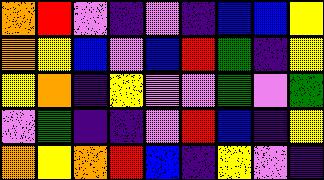[["orange", "red", "violet", "indigo", "violet", "indigo", "blue", "blue", "yellow"], ["orange", "yellow", "blue", "violet", "blue", "red", "green", "indigo", "yellow"], ["yellow", "orange", "indigo", "yellow", "violet", "violet", "green", "violet", "green"], ["violet", "green", "indigo", "indigo", "violet", "red", "blue", "indigo", "yellow"], ["orange", "yellow", "orange", "red", "blue", "indigo", "yellow", "violet", "indigo"]]